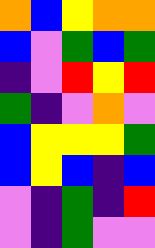[["orange", "blue", "yellow", "orange", "orange"], ["blue", "violet", "green", "blue", "green"], ["indigo", "violet", "red", "yellow", "red"], ["green", "indigo", "violet", "orange", "violet"], ["blue", "yellow", "yellow", "yellow", "green"], ["blue", "yellow", "blue", "indigo", "blue"], ["violet", "indigo", "green", "indigo", "red"], ["violet", "indigo", "green", "violet", "violet"]]